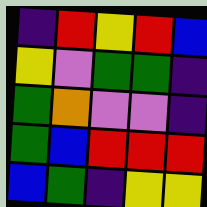[["indigo", "red", "yellow", "red", "blue"], ["yellow", "violet", "green", "green", "indigo"], ["green", "orange", "violet", "violet", "indigo"], ["green", "blue", "red", "red", "red"], ["blue", "green", "indigo", "yellow", "yellow"]]